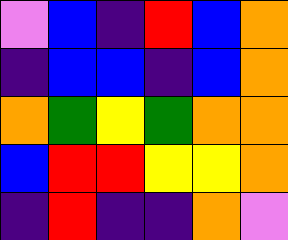[["violet", "blue", "indigo", "red", "blue", "orange"], ["indigo", "blue", "blue", "indigo", "blue", "orange"], ["orange", "green", "yellow", "green", "orange", "orange"], ["blue", "red", "red", "yellow", "yellow", "orange"], ["indigo", "red", "indigo", "indigo", "orange", "violet"]]